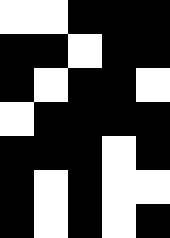[["white", "white", "black", "black", "black"], ["black", "black", "white", "black", "black"], ["black", "white", "black", "black", "white"], ["white", "black", "black", "black", "black"], ["black", "black", "black", "white", "black"], ["black", "white", "black", "white", "white"], ["black", "white", "black", "white", "black"]]